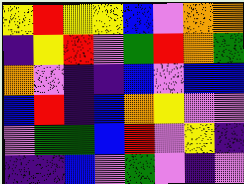[["yellow", "red", "yellow", "yellow", "blue", "violet", "orange", "orange"], ["indigo", "yellow", "red", "violet", "green", "red", "orange", "green"], ["orange", "violet", "indigo", "indigo", "blue", "violet", "blue", "blue"], ["blue", "red", "indigo", "blue", "orange", "yellow", "violet", "violet"], ["violet", "green", "green", "blue", "red", "violet", "yellow", "indigo"], ["indigo", "indigo", "blue", "violet", "green", "violet", "indigo", "violet"]]